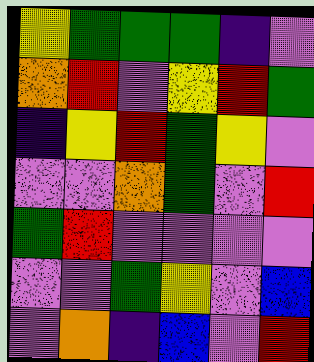[["yellow", "green", "green", "green", "indigo", "violet"], ["orange", "red", "violet", "yellow", "red", "green"], ["indigo", "yellow", "red", "green", "yellow", "violet"], ["violet", "violet", "orange", "green", "violet", "red"], ["green", "red", "violet", "violet", "violet", "violet"], ["violet", "violet", "green", "yellow", "violet", "blue"], ["violet", "orange", "indigo", "blue", "violet", "red"]]